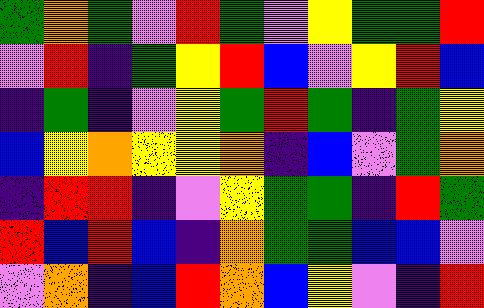[["green", "orange", "green", "violet", "red", "green", "violet", "yellow", "green", "green", "red"], ["violet", "red", "indigo", "green", "yellow", "red", "blue", "violet", "yellow", "red", "blue"], ["indigo", "green", "indigo", "violet", "yellow", "green", "red", "green", "indigo", "green", "yellow"], ["blue", "yellow", "orange", "yellow", "yellow", "orange", "indigo", "blue", "violet", "green", "orange"], ["indigo", "red", "red", "indigo", "violet", "yellow", "green", "green", "indigo", "red", "green"], ["red", "blue", "red", "blue", "indigo", "orange", "green", "green", "blue", "blue", "violet"], ["violet", "orange", "indigo", "blue", "red", "orange", "blue", "yellow", "violet", "indigo", "red"]]